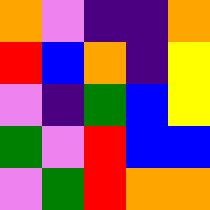[["orange", "violet", "indigo", "indigo", "orange"], ["red", "blue", "orange", "indigo", "yellow"], ["violet", "indigo", "green", "blue", "yellow"], ["green", "violet", "red", "blue", "blue"], ["violet", "green", "red", "orange", "orange"]]